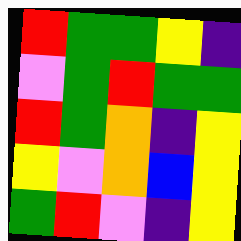[["red", "green", "green", "yellow", "indigo"], ["violet", "green", "red", "green", "green"], ["red", "green", "orange", "indigo", "yellow"], ["yellow", "violet", "orange", "blue", "yellow"], ["green", "red", "violet", "indigo", "yellow"]]